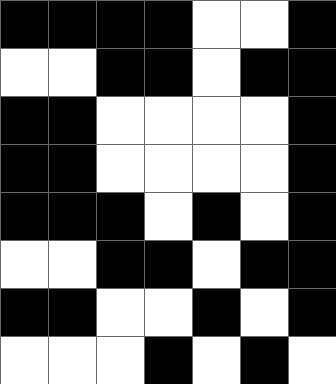[["black", "black", "black", "black", "white", "white", "black"], ["white", "white", "black", "black", "white", "black", "black"], ["black", "black", "white", "white", "white", "white", "black"], ["black", "black", "white", "white", "white", "white", "black"], ["black", "black", "black", "white", "black", "white", "black"], ["white", "white", "black", "black", "white", "black", "black"], ["black", "black", "white", "white", "black", "white", "black"], ["white", "white", "white", "black", "white", "black", "white"]]